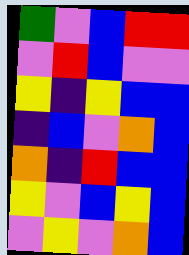[["green", "violet", "blue", "red", "red"], ["violet", "red", "blue", "violet", "violet"], ["yellow", "indigo", "yellow", "blue", "blue"], ["indigo", "blue", "violet", "orange", "blue"], ["orange", "indigo", "red", "blue", "blue"], ["yellow", "violet", "blue", "yellow", "blue"], ["violet", "yellow", "violet", "orange", "blue"]]